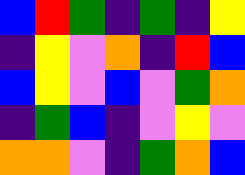[["blue", "red", "green", "indigo", "green", "indigo", "yellow"], ["indigo", "yellow", "violet", "orange", "indigo", "red", "blue"], ["blue", "yellow", "violet", "blue", "violet", "green", "orange"], ["indigo", "green", "blue", "indigo", "violet", "yellow", "violet"], ["orange", "orange", "violet", "indigo", "green", "orange", "blue"]]